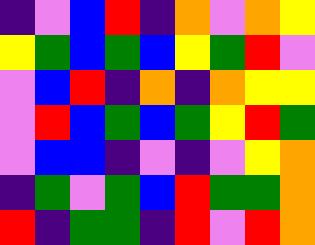[["indigo", "violet", "blue", "red", "indigo", "orange", "violet", "orange", "yellow"], ["yellow", "green", "blue", "green", "blue", "yellow", "green", "red", "violet"], ["violet", "blue", "red", "indigo", "orange", "indigo", "orange", "yellow", "yellow"], ["violet", "red", "blue", "green", "blue", "green", "yellow", "red", "green"], ["violet", "blue", "blue", "indigo", "violet", "indigo", "violet", "yellow", "orange"], ["indigo", "green", "violet", "green", "blue", "red", "green", "green", "orange"], ["red", "indigo", "green", "green", "indigo", "red", "violet", "red", "orange"]]